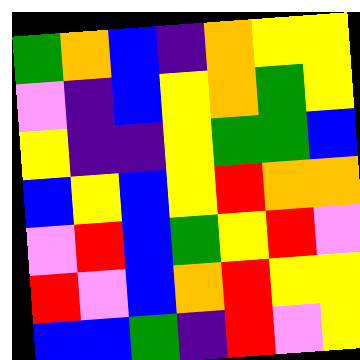[["green", "orange", "blue", "indigo", "orange", "yellow", "yellow"], ["violet", "indigo", "blue", "yellow", "orange", "green", "yellow"], ["yellow", "indigo", "indigo", "yellow", "green", "green", "blue"], ["blue", "yellow", "blue", "yellow", "red", "orange", "orange"], ["violet", "red", "blue", "green", "yellow", "red", "violet"], ["red", "violet", "blue", "orange", "red", "yellow", "yellow"], ["blue", "blue", "green", "indigo", "red", "violet", "yellow"]]